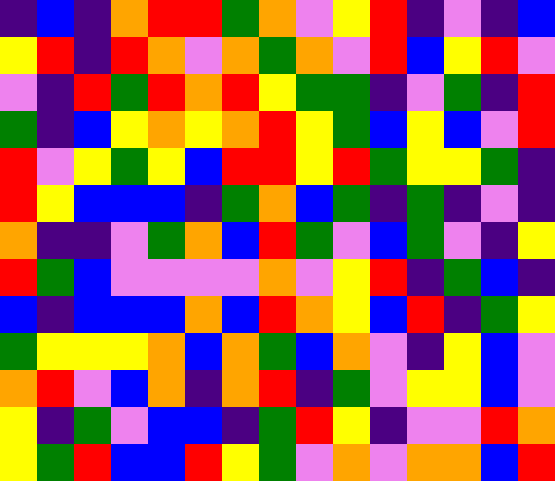[["indigo", "blue", "indigo", "orange", "red", "red", "green", "orange", "violet", "yellow", "red", "indigo", "violet", "indigo", "blue"], ["yellow", "red", "indigo", "red", "orange", "violet", "orange", "green", "orange", "violet", "red", "blue", "yellow", "red", "violet"], ["violet", "indigo", "red", "green", "red", "orange", "red", "yellow", "green", "green", "indigo", "violet", "green", "indigo", "red"], ["green", "indigo", "blue", "yellow", "orange", "yellow", "orange", "red", "yellow", "green", "blue", "yellow", "blue", "violet", "red"], ["red", "violet", "yellow", "green", "yellow", "blue", "red", "red", "yellow", "red", "green", "yellow", "yellow", "green", "indigo"], ["red", "yellow", "blue", "blue", "blue", "indigo", "green", "orange", "blue", "green", "indigo", "green", "indigo", "violet", "indigo"], ["orange", "indigo", "indigo", "violet", "green", "orange", "blue", "red", "green", "violet", "blue", "green", "violet", "indigo", "yellow"], ["red", "green", "blue", "violet", "violet", "violet", "violet", "orange", "violet", "yellow", "red", "indigo", "green", "blue", "indigo"], ["blue", "indigo", "blue", "blue", "blue", "orange", "blue", "red", "orange", "yellow", "blue", "red", "indigo", "green", "yellow"], ["green", "yellow", "yellow", "yellow", "orange", "blue", "orange", "green", "blue", "orange", "violet", "indigo", "yellow", "blue", "violet"], ["orange", "red", "violet", "blue", "orange", "indigo", "orange", "red", "indigo", "green", "violet", "yellow", "yellow", "blue", "violet"], ["yellow", "indigo", "green", "violet", "blue", "blue", "indigo", "green", "red", "yellow", "indigo", "violet", "violet", "red", "orange"], ["yellow", "green", "red", "blue", "blue", "red", "yellow", "green", "violet", "orange", "violet", "orange", "orange", "blue", "red"]]